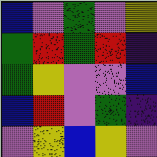[["blue", "violet", "green", "violet", "yellow"], ["green", "red", "green", "red", "indigo"], ["green", "yellow", "violet", "violet", "blue"], ["blue", "red", "violet", "green", "indigo"], ["violet", "yellow", "blue", "yellow", "violet"]]